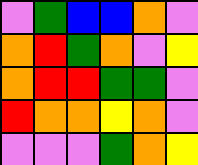[["violet", "green", "blue", "blue", "orange", "violet"], ["orange", "red", "green", "orange", "violet", "yellow"], ["orange", "red", "red", "green", "green", "violet"], ["red", "orange", "orange", "yellow", "orange", "violet"], ["violet", "violet", "violet", "green", "orange", "yellow"]]